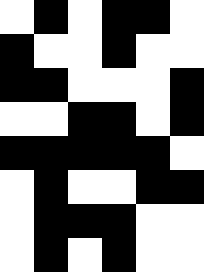[["white", "black", "white", "black", "black", "white"], ["black", "white", "white", "black", "white", "white"], ["black", "black", "white", "white", "white", "black"], ["white", "white", "black", "black", "white", "black"], ["black", "black", "black", "black", "black", "white"], ["white", "black", "white", "white", "black", "black"], ["white", "black", "black", "black", "white", "white"], ["white", "black", "white", "black", "white", "white"]]